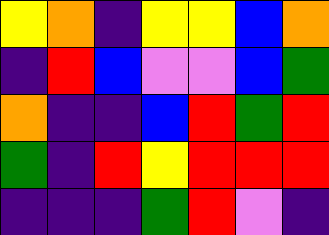[["yellow", "orange", "indigo", "yellow", "yellow", "blue", "orange"], ["indigo", "red", "blue", "violet", "violet", "blue", "green"], ["orange", "indigo", "indigo", "blue", "red", "green", "red"], ["green", "indigo", "red", "yellow", "red", "red", "red"], ["indigo", "indigo", "indigo", "green", "red", "violet", "indigo"]]